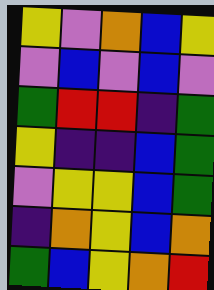[["yellow", "violet", "orange", "blue", "yellow"], ["violet", "blue", "violet", "blue", "violet"], ["green", "red", "red", "indigo", "green"], ["yellow", "indigo", "indigo", "blue", "green"], ["violet", "yellow", "yellow", "blue", "green"], ["indigo", "orange", "yellow", "blue", "orange"], ["green", "blue", "yellow", "orange", "red"]]